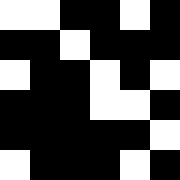[["white", "white", "black", "black", "white", "black"], ["black", "black", "white", "black", "black", "black"], ["white", "black", "black", "white", "black", "white"], ["black", "black", "black", "white", "white", "black"], ["black", "black", "black", "black", "black", "white"], ["white", "black", "black", "black", "white", "black"]]